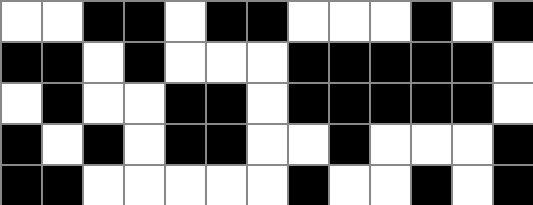[["white", "white", "black", "black", "white", "black", "black", "white", "white", "white", "black", "white", "black"], ["black", "black", "white", "black", "white", "white", "white", "black", "black", "black", "black", "black", "white"], ["white", "black", "white", "white", "black", "black", "white", "black", "black", "black", "black", "black", "white"], ["black", "white", "black", "white", "black", "black", "white", "white", "black", "white", "white", "white", "black"], ["black", "black", "white", "white", "white", "white", "white", "black", "white", "white", "black", "white", "black"]]